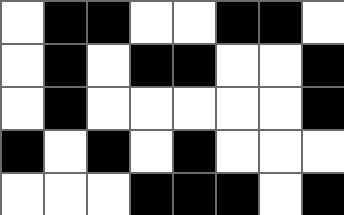[["white", "black", "black", "white", "white", "black", "black", "white"], ["white", "black", "white", "black", "black", "white", "white", "black"], ["white", "black", "white", "white", "white", "white", "white", "black"], ["black", "white", "black", "white", "black", "white", "white", "white"], ["white", "white", "white", "black", "black", "black", "white", "black"]]